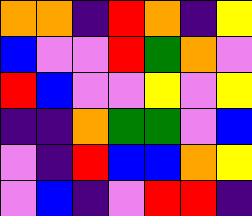[["orange", "orange", "indigo", "red", "orange", "indigo", "yellow"], ["blue", "violet", "violet", "red", "green", "orange", "violet"], ["red", "blue", "violet", "violet", "yellow", "violet", "yellow"], ["indigo", "indigo", "orange", "green", "green", "violet", "blue"], ["violet", "indigo", "red", "blue", "blue", "orange", "yellow"], ["violet", "blue", "indigo", "violet", "red", "red", "indigo"]]